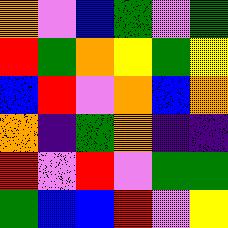[["orange", "violet", "blue", "green", "violet", "green"], ["red", "green", "orange", "yellow", "green", "yellow"], ["blue", "red", "violet", "orange", "blue", "orange"], ["orange", "indigo", "green", "orange", "indigo", "indigo"], ["red", "violet", "red", "violet", "green", "green"], ["green", "blue", "blue", "red", "violet", "yellow"]]